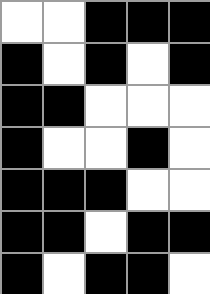[["white", "white", "black", "black", "black"], ["black", "white", "black", "white", "black"], ["black", "black", "white", "white", "white"], ["black", "white", "white", "black", "white"], ["black", "black", "black", "white", "white"], ["black", "black", "white", "black", "black"], ["black", "white", "black", "black", "white"]]